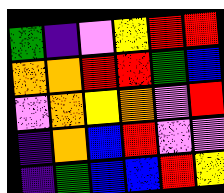[["green", "indigo", "violet", "yellow", "red", "red"], ["orange", "orange", "red", "red", "green", "blue"], ["violet", "orange", "yellow", "orange", "violet", "red"], ["indigo", "orange", "blue", "red", "violet", "violet"], ["indigo", "green", "blue", "blue", "red", "yellow"]]